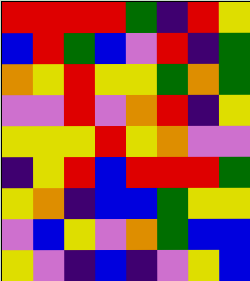[["red", "red", "red", "red", "green", "indigo", "red", "yellow"], ["blue", "red", "green", "blue", "violet", "red", "indigo", "green"], ["orange", "yellow", "red", "yellow", "yellow", "green", "orange", "green"], ["violet", "violet", "red", "violet", "orange", "red", "indigo", "yellow"], ["yellow", "yellow", "yellow", "red", "yellow", "orange", "violet", "violet"], ["indigo", "yellow", "red", "blue", "red", "red", "red", "green"], ["yellow", "orange", "indigo", "blue", "blue", "green", "yellow", "yellow"], ["violet", "blue", "yellow", "violet", "orange", "green", "blue", "blue"], ["yellow", "violet", "indigo", "blue", "indigo", "violet", "yellow", "blue"]]